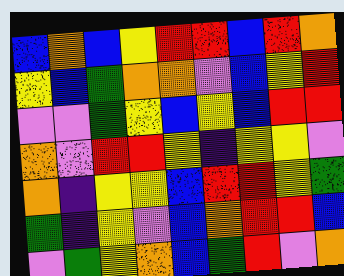[["blue", "orange", "blue", "yellow", "red", "red", "blue", "red", "orange"], ["yellow", "blue", "green", "orange", "orange", "violet", "blue", "yellow", "red"], ["violet", "violet", "green", "yellow", "blue", "yellow", "blue", "red", "red"], ["orange", "violet", "red", "red", "yellow", "indigo", "yellow", "yellow", "violet"], ["orange", "indigo", "yellow", "yellow", "blue", "red", "red", "yellow", "green"], ["green", "indigo", "yellow", "violet", "blue", "orange", "red", "red", "blue"], ["violet", "green", "yellow", "orange", "blue", "green", "red", "violet", "orange"]]